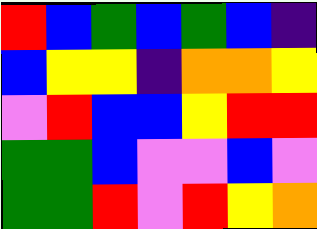[["red", "blue", "green", "blue", "green", "blue", "indigo"], ["blue", "yellow", "yellow", "indigo", "orange", "orange", "yellow"], ["violet", "red", "blue", "blue", "yellow", "red", "red"], ["green", "green", "blue", "violet", "violet", "blue", "violet"], ["green", "green", "red", "violet", "red", "yellow", "orange"]]